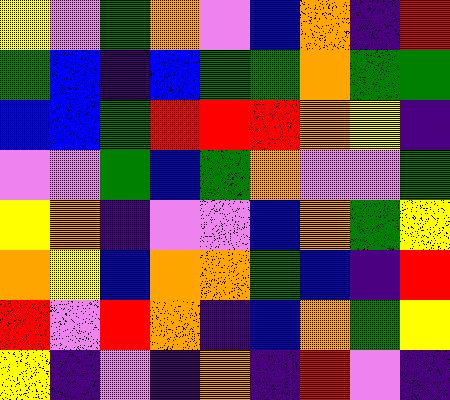[["yellow", "violet", "green", "orange", "violet", "blue", "orange", "indigo", "red"], ["green", "blue", "indigo", "blue", "green", "green", "orange", "green", "green"], ["blue", "blue", "green", "red", "red", "red", "orange", "yellow", "indigo"], ["violet", "violet", "green", "blue", "green", "orange", "violet", "violet", "green"], ["yellow", "orange", "indigo", "violet", "violet", "blue", "orange", "green", "yellow"], ["orange", "yellow", "blue", "orange", "orange", "green", "blue", "indigo", "red"], ["red", "violet", "red", "orange", "indigo", "blue", "orange", "green", "yellow"], ["yellow", "indigo", "violet", "indigo", "orange", "indigo", "red", "violet", "indigo"]]